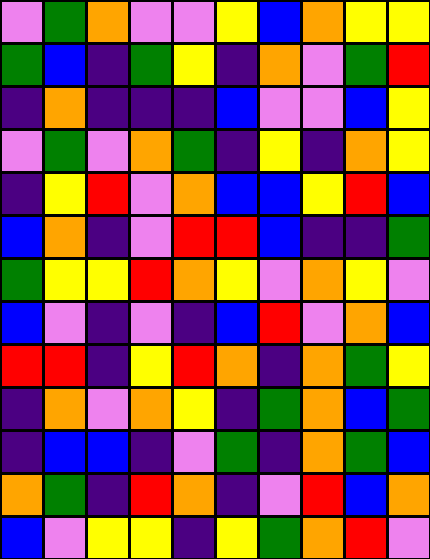[["violet", "green", "orange", "violet", "violet", "yellow", "blue", "orange", "yellow", "yellow"], ["green", "blue", "indigo", "green", "yellow", "indigo", "orange", "violet", "green", "red"], ["indigo", "orange", "indigo", "indigo", "indigo", "blue", "violet", "violet", "blue", "yellow"], ["violet", "green", "violet", "orange", "green", "indigo", "yellow", "indigo", "orange", "yellow"], ["indigo", "yellow", "red", "violet", "orange", "blue", "blue", "yellow", "red", "blue"], ["blue", "orange", "indigo", "violet", "red", "red", "blue", "indigo", "indigo", "green"], ["green", "yellow", "yellow", "red", "orange", "yellow", "violet", "orange", "yellow", "violet"], ["blue", "violet", "indigo", "violet", "indigo", "blue", "red", "violet", "orange", "blue"], ["red", "red", "indigo", "yellow", "red", "orange", "indigo", "orange", "green", "yellow"], ["indigo", "orange", "violet", "orange", "yellow", "indigo", "green", "orange", "blue", "green"], ["indigo", "blue", "blue", "indigo", "violet", "green", "indigo", "orange", "green", "blue"], ["orange", "green", "indigo", "red", "orange", "indigo", "violet", "red", "blue", "orange"], ["blue", "violet", "yellow", "yellow", "indigo", "yellow", "green", "orange", "red", "violet"]]